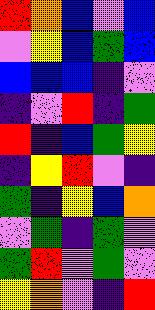[["red", "orange", "blue", "violet", "blue"], ["violet", "yellow", "blue", "green", "blue"], ["blue", "blue", "blue", "indigo", "violet"], ["indigo", "violet", "red", "indigo", "green"], ["red", "indigo", "blue", "green", "yellow"], ["indigo", "yellow", "red", "violet", "indigo"], ["green", "indigo", "yellow", "blue", "orange"], ["violet", "green", "indigo", "green", "violet"], ["green", "red", "violet", "green", "violet"], ["yellow", "orange", "violet", "indigo", "red"]]